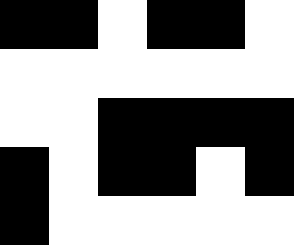[["black", "black", "white", "black", "black", "white"], ["white", "white", "white", "white", "white", "white"], ["white", "white", "black", "black", "black", "black"], ["black", "white", "black", "black", "white", "black"], ["black", "white", "white", "white", "white", "white"]]